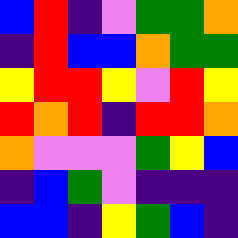[["blue", "red", "indigo", "violet", "green", "green", "orange"], ["indigo", "red", "blue", "blue", "orange", "green", "green"], ["yellow", "red", "red", "yellow", "violet", "red", "yellow"], ["red", "orange", "red", "indigo", "red", "red", "orange"], ["orange", "violet", "violet", "violet", "green", "yellow", "blue"], ["indigo", "blue", "green", "violet", "indigo", "indigo", "indigo"], ["blue", "blue", "indigo", "yellow", "green", "blue", "indigo"]]